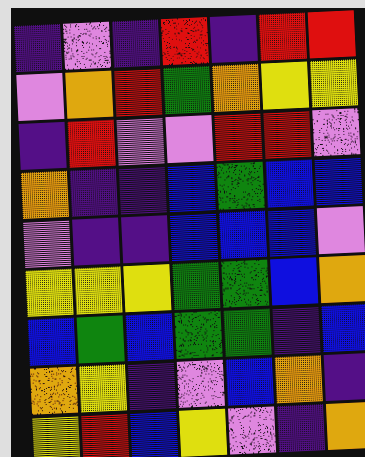[["indigo", "violet", "indigo", "red", "indigo", "red", "red"], ["violet", "orange", "red", "green", "orange", "yellow", "yellow"], ["indigo", "red", "violet", "violet", "red", "red", "violet"], ["orange", "indigo", "indigo", "blue", "green", "blue", "blue"], ["violet", "indigo", "indigo", "blue", "blue", "blue", "violet"], ["yellow", "yellow", "yellow", "green", "green", "blue", "orange"], ["blue", "green", "blue", "green", "green", "indigo", "blue"], ["orange", "yellow", "indigo", "violet", "blue", "orange", "indigo"], ["yellow", "red", "blue", "yellow", "violet", "indigo", "orange"]]